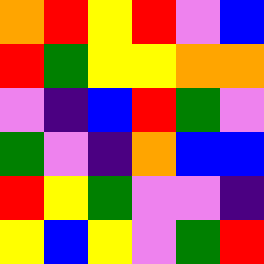[["orange", "red", "yellow", "red", "violet", "blue"], ["red", "green", "yellow", "yellow", "orange", "orange"], ["violet", "indigo", "blue", "red", "green", "violet"], ["green", "violet", "indigo", "orange", "blue", "blue"], ["red", "yellow", "green", "violet", "violet", "indigo"], ["yellow", "blue", "yellow", "violet", "green", "red"]]